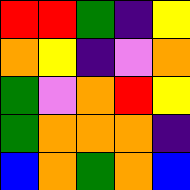[["red", "red", "green", "indigo", "yellow"], ["orange", "yellow", "indigo", "violet", "orange"], ["green", "violet", "orange", "red", "yellow"], ["green", "orange", "orange", "orange", "indigo"], ["blue", "orange", "green", "orange", "blue"]]